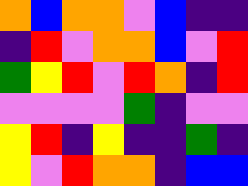[["orange", "blue", "orange", "orange", "violet", "blue", "indigo", "indigo"], ["indigo", "red", "violet", "orange", "orange", "blue", "violet", "red"], ["green", "yellow", "red", "violet", "red", "orange", "indigo", "red"], ["violet", "violet", "violet", "violet", "green", "indigo", "violet", "violet"], ["yellow", "red", "indigo", "yellow", "indigo", "indigo", "green", "indigo"], ["yellow", "violet", "red", "orange", "orange", "indigo", "blue", "blue"]]